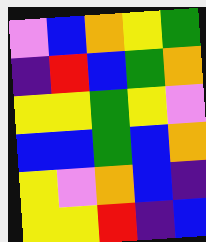[["violet", "blue", "orange", "yellow", "green"], ["indigo", "red", "blue", "green", "orange"], ["yellow", "yellow", "green", "yellow", "violet"], ["blue", "blue", "green", "blue", "orange"], ["yellow", "violet", "orange", "blue", "indigo"], ["yellow", "yellow", "red", "indigo", "blue"]]